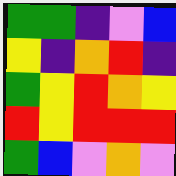[["green", "green", "indigo", "violet", "blue"], ["yellow", "indigo", "orange", "red", "indigo"], ["green", "yellow", "red", "orange", "yellow"], ["red", "yellow", "red", "red", "red"], ["green", "blue", "violet", "orange", "violet"]]